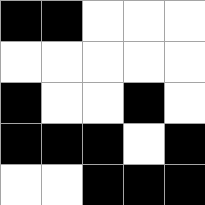[["black", "black", "white", "white", "white"], ["white", "white", "white", "white", "white"], ["black", "white", "white", "black", "white"], ["black", "black", "black", "white", "black"], ["white", "white", "black", "black", "black"]]